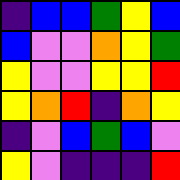[["indigo", "blue", "blue", "green", "yellow", "blue"], ["blue", "violet", "violet", "orange", "yellow", "green"], ["yellow", "violet", "violet", "yellow", "yellow", "red"], ["yellow", "orange", "red", "indigo", "orange", "yellow"], ["indigo", "violet", "blue", "green", "blue", "violet"], ["yellow", "violet", "indigo", "indigo", "indigo", "red"]]